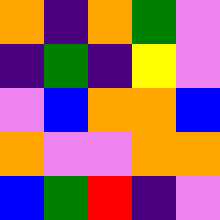[["orange", "indigo", "orange", "green", "violet"], ["indigo", "green", "indigo", "yellow", "violet"], ["violet", "blue", "orange", "orange", "blue"], ["orange", "violet", "violet", "orange", "orange"], ["blue", "green", "red", "indigo", "violet"]]